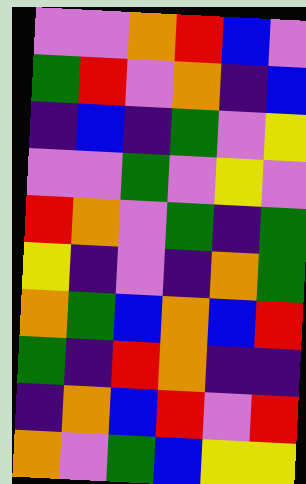[["violet", "violet", "orange", "red", "blue", "violet"], ["green", "red", "violet", "orange", "indigo", "blue"], ["indigo", "blue", "indigo", "green", "violet", "yellow"], ["violet", "violet", "green", "violet", "yellow", "violet"], ["red", "orange", "violet", "green", "indigo", "green"], ["yellow", "indigo", "violet", "indigo", "orange", "green"], ["orange", "green", "blue", "orange", "blue", "red"], ["green", "indigo", "red", "orange", "indigo", "indigo"], ["indigo", "orange", "blue", "red", "violet", "red"], ["orange", "violet", "green", "blue", "yellow", "yellow"]]